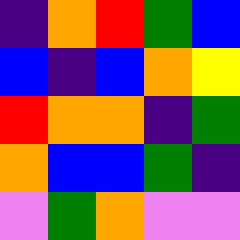[["indigo", "orange", "red", "green", "blue"], ["blue", "indigo", "blue", "orange", "yellow"], ["red", "orange", "orange", "indigo", "green"], ["orange", "blue", "blue", "green", "indigo"], ["violet", "green", "orange", "violet", "violet"]]